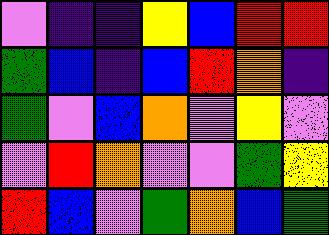[["violet", "indigo", "indigo", "yellow", "blue", "red", "red"], ["green", "blue", "indigo", "blue", "red", "orange", "indigo"], ["green", "violet", "blue", "orange", "violet", "yellow", "violet"], ["violet", "red", "orange", "violet", "violet", "green", "yellow"], ["red", "blue", "violet", "green", "orange", "blue", "green"]]